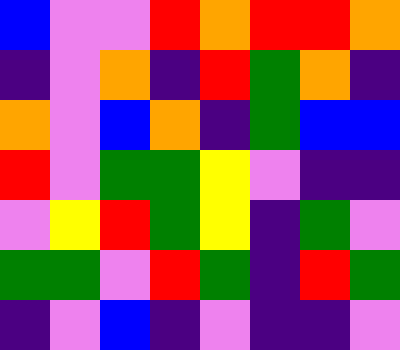[["blue", "violet", "violet", "red", "orange", "red", "red", "orange"], ["indigo", "violet", "orange", "indigo", "red", "green", "orange", "indigo"], ["orange", "violet", "blue", "orange", "indigo", "green", "blue", "blue"], ["red", "violet", "green", "green", "yellow", "violet", "indigo", "indigo"], ["violet", "yellow", "red", "green", "yellow", "indigo", "green", "violet"], ["green", "green", "violet", "red", "green", "indigo", "red", "green"], ["indigo", "violet", "blue", "indigo", "violet", "indigo", "indigo", "violet"]]